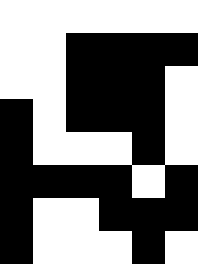[["white", "white", "white", "white", "white", "white"], ["white", "white", "black", "black", "black", "black"], ["white", "white", "black", "black", "black", "white"], ["black", "white", "black", "black", "black", "white"], ["black", "white", "white", "white", "black", "white"], ["black", "black", "black", "black", "white", "black"], ["black", "white", "white", "black", "black", "black"], ["black", "white", "white", "white", "black", "white"]]